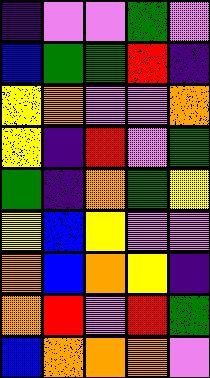[["indigo", "violet", "violet", "green", "violet"], ["blue", "green", "green", "red", "indigo"], ["yellow", "orange", "violet", "violet", "orange"], ["yellow", "indigo", "red", "violet", "green"], ["green", "indigo", "orange", "green", "yellow"], ["yellow", "blue", "yellow", "violet", "violet"], ["orange", "blue", "orange", "yellow", "indigo"], ["orange", "red", "violet", "red", "green"], ["blue", "orange", "orange", "orange", "violet"]]